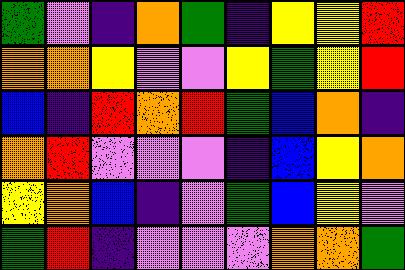[["green", "violet", "indigo", "orange", "green", "indigo", "yellow", "yellow", "red"], ["orange", "orange", "yellow", "violet", "violet", "yellow", "green", "yellow", "red"], ["blue", "indigo", "red", "orange", "red", "green", "blue", "orange", "indigo"], ["orange", "red", "violet", "violet", "violet", "indigo", "blue", "yellow", "orange"], ["yellow", "orange", "blue", "indigo", "violet", "green", "blue", "yellow", "violet"], ["green", "red", "indigo", "violet", "violet", "violet", "orange", "orange", "green"]]